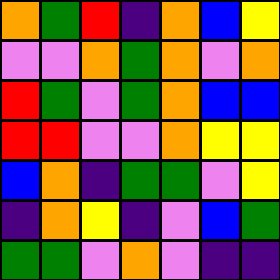[["orange", "green", "red", "indigo", "orange", "blue", "yellow"], ["violet", "violet", "orange", "green", "orange", "violet", "orange"], ["red", "green", "violet", "green", "orange", "blue", "blue"], ["red", "red", "violet", "violet", "orange", "yellow", "yellow"], ["blue", "orange", "indigo", "green", "green", "violet", "yellow"], ["indigo", "orange", "yellow", "indigo", "violet", "blue", "green"], ["green", "green", "violet", "orange", "violet", "indigo", "indigo"]]